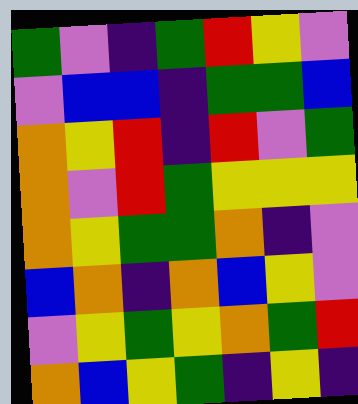[["green", "violet", "indigo", "green", "red", "yellow", "violet"], ["violet", "blue", "blue", "indigo", "green", "green", "blue"], ["orange", "yellow", "red", "indigo", "red", "violet", "green"], ["orange", "violet", "red", "green", "yellow", "yellow", "yellow"], ["orange", "yellow", "green", "green", "orange", "indigo", "violet"], ["blue", "orange", "indigo", "orange", "blue", "yellow", "violet"], ["violet", "yellow", "green", "yellow", "orange", "green", "red"], ["orange", "blue", "yellow", "green", "indigo", "yellow", "indigo"]]